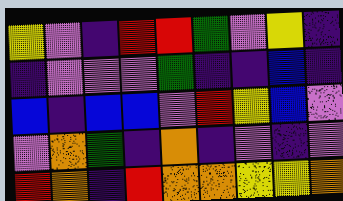[["yellow", "violet", "indigo", "red", "red", "green", "violet", "yellow", "indigo"], ["indigo", "violet", "violet", "violet", "green", "indigo", "indigo", "blue", "indigo"], ["blue", "indigo", "blue", "blue", "violet", "red", "yellow", "blue", "violet"], ["violet", "orange", "green", "indigo", "orange", "indigo", "violet", "indigo", "violet"], ["red", "orange", "indigo", "red", "orange", "orange", "yellow", "yellow", "orange"]]